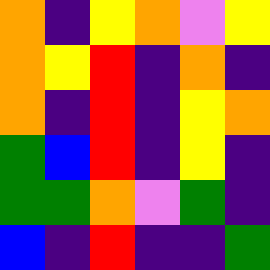[["orange", "indigo", "yellow", "orange", "violet", "yellow"], ["orange", "yellow", "red", "indigo", "orange", "indigo"], ["orange", "indigo", "red", "indigo", "yellow", "orange"], ["green", "blue", "red", "indigo", "yellow", "indigo"], ["green", "green", "orange", "violet", "green", "indigo"], ["blue", "indigo", "red", "indigo", "indigo", "green"]]